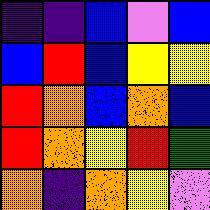[["indigo", "indigo", "blue", "violet", "blue"], ["blue", "red", "blue", "yellow", "yellow"], ["red", "orange", "blue", "orange", "blue"], ["red", "orange", "yellow", "red", "green"], ["orange", "indigo", "orange", "yellow", "violet"]]